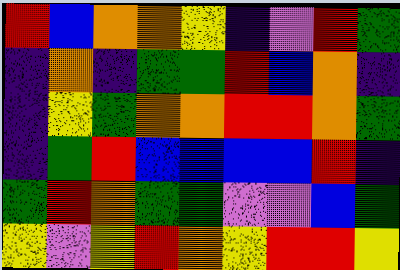[["red", "blue", "orange", "orange", "yellow", "indigo", "violet", "red", "green"], ["indigo", "orange", "indigo", "green", "green", "red", "blue", "orange", "indigo"], ["indigo", "yellow", "green", "orange", "orange", "red", "red", "orange", "green"], ["indigo", "green", "red", "blue", "blue", "blue", "blue", "red", "indigo"], ["green", "red", "orange", "green", "green", "violet", "violet", "blue", "green"], ["yellow", "violet", "yellow", "red", "orange", "yellow", "red", "red", "yellow"]]